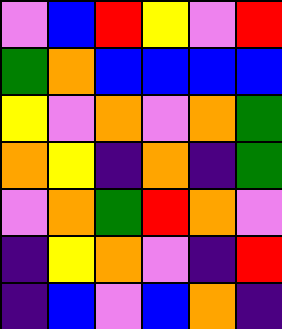[["violet", "blue", "red", "yellow", "violet", "red"], ["green", "orange", "blue", "blue", "blue", "blue"], ["yellow", "violet", "orange", "violet", "orange", "green"], ["orange", "yellow", "indigo", "orange", "indigo", "green"], ["violet", "orange", "green", "red", "orange", "violet"], ["indigo", "yellow", "orange", "violet", "indigo", "red"], ["indigo", "blue", "violet", "blue", "orange", "indigo"]]